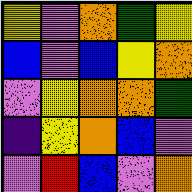[["yellow", "violet", "orange", "green", "yellow"], ["blue", "violet", "blue", "yellow", "orange"], ["violet", "yellow", "orange", "orange", "green"], ["indigo", "yellow", "orange", "blue", "violet"], ["violet", "red", "blue", "violet", "orange"]]